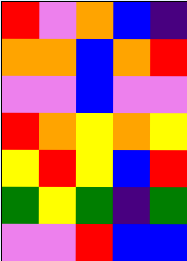[["red", "violet", "orange", "blue", "indigo"], ["orange", "orange", "blue", "orange", "red"], ["violet", "violet", "blue", "violet", "violet"], ["red", "orange", "yellow", "orange", "yellow"], ["yellow", "red", "yellow", "blue", "red"], ["green", "yellow", "green", "indigo", "green"], ["violet", "violet", "red", "blue", "blue"]]